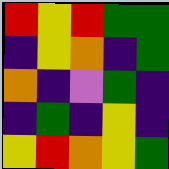[["red", "yellow", "red", "green", "green"], ["indigo", "yellow", "orange", "indigo", "green"], ["orange", "indigo", "violet", "green", "indigo"], ["indigo", "green", "indigo", "yellow", "indigo"], ["yellow", "red", "orange", "yellow", "green"]]